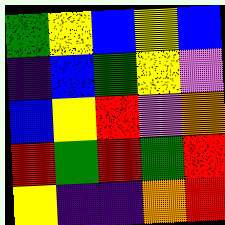[["green", "yellow", "blue", "yellow", "blue"], ["indigo", "blue", "green", "yellow", "violet"], ["blue", "yellow", "red", "violet", "orange"], ["red", "green", "red", "green", "red"], ["yellow", "indigo", "indigo", "orange", "red"]]